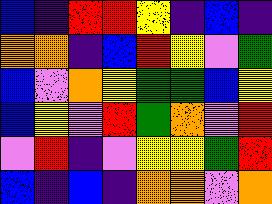[["blue", "indigo", "red", "red", "yellow", "indigo", "blue", "indigo"], ["orange", "orange", "indigo", "blue", "red", "yellow", "violet", "green"], ["blue", "violet", "orange", "yellow", "green", "green", "blue", "yellow"], ["blue", "yellow", "violet", "red", "green", "orange", "violet", "red"], ["violet", "red", "indigo", "violet", "yellow", "yellow", "green", "red"], ["blue", "indigo", "blue", "indigo", "orange", "orange", "violet", "orange"]]